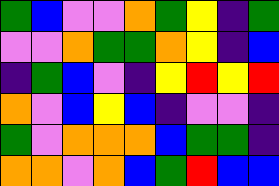[["green", "blue", "violet", "violet", "orange", "green", "yellow", "indigo", "green"], ["violet", "violet", "orange", "green", "green", "orange", "yellow", "indigo", "blue"], ["indigo", "green", "blue", "violet", "indigo", "yellow", "red", "yellow", "red"], ["orange", "violet", "blue", "yellow", "blue", "indigo", "violet", "violet", "indigo"], ["green", "violet", "orange", "orange", "orange", "blue", "green", "green", "indigo"], ["orange", "orange", "violet", "orange", "blue", "green", "red", "blue", "blue"]]